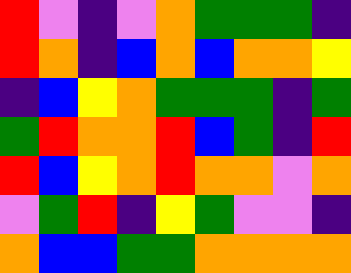[["red", "violet", "indigo", "violet", "orange", "green", "green", "green", "indigo"], ["red", "orange", "indigo", "blue", "orange", "blue", "orange", "orange", "yellow"], ["indigo", "blue", "yellow", "orange", "green", "green", "green", "indigo", "green"], ["green", "red", "orange", "orange", "red", "blue", "green", "indigo", "red"], ["red", "blue", "yellow", "orange", "red", "orange", "orange", "violet", "orange"], ["violet", "green", "red", "indigo", "yellow", "green", "violet", "violet", "indigo"], ["orange", "blue", "blue", "green", "green", "orange", "orange", "orange", "orange"]]